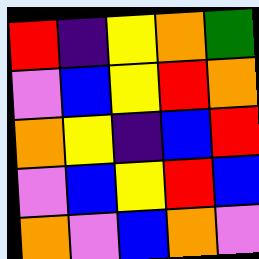[["red", "indigo", "yellow", "orange", "green"], ["violet", "blue", "yellow", "red", "orange"], ["orange", "yellow", "indigo", "blue", "red"], ["violet", "blue", "yellow", "red", "blue"], ["orange", "violet", "blue", "orange", "violet"]]